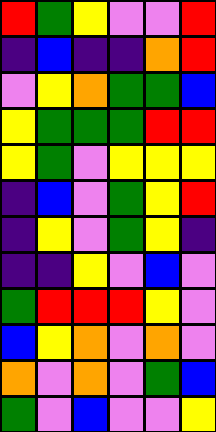[["red", "green", "yellow", "violet", "violet", "red"], ["indigo", "blue", "indigo", "indigo", "orange", "red"], ["violet", "yellow", "orange", "green", "green", "blue"], ["yellow", "green", "green", "green", "red", "red"], ["yellow", "green", "violet", "yellow", "yellow", "yellow"], ["indigo", "blue", "violet", "green", "yellow", "red"], ["indigo", "yellow", "violet", "green", "yellow", "indigo"], ["indigo", "indigo", "yellow", "violet", "blue", "violet"], ["green", "red", "red", "red", "yellow", "violet"], ["blue", "yellow", "orange", "violet", "orange", "violet"], ["orange", "violet", "orange", "violet", "green", "blue"], ["green", "violet", "blue", "violet", "violet", "yellow"]]